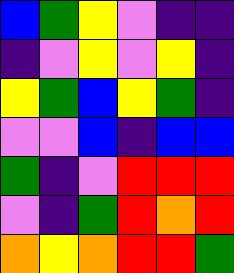[["blue", "green", "yellow", "violet", "indigo", "indigo"], ["indigo", "violet", "yellow", "violet", "yellow", "indigo"], ["yellow", "green", "blue", "yellow", "green", "indigo"], ["violet", "violet", "blue", "indigo", "blue", "blue"], ["green", "indigo", "violet", "red", "red", "red"], ["violet", "indigo", "green", "red", "orange", "red"], ["orange", "yellow", "orange", "red", "red", "green"]]